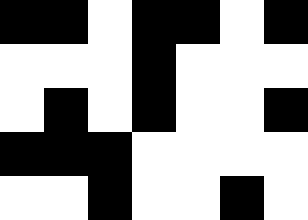[["black", "black", "white", "black", "black", "white", "black"], ["white", "white", "white", "black", "white", "white", "white"], ["white", "black", "white", "black", "white", "white", "black"], ["black", "black", "black", "white", "white", "white", "white"], ["white", "white", "black", "white", "white", "black", "white"]]